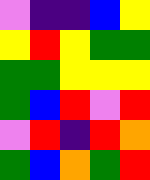[["violet", "indigo", "indigo", "blue", "yellow"], ["yellow", "red", "yellow", "green", "green"], ["green", "green", "yellow", "yellow", "yellow"], ["green", "blue", "red", "violet", "red"], ["violet", "red", "indigo", "red", "orange"], ["green", "blue", "orange", "green", "red"]]